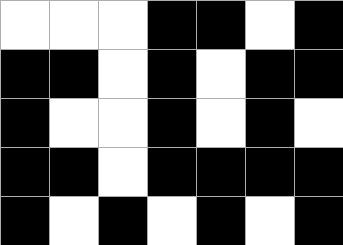[["white", "white", "white", "black", "black", "white", "black"], ["black", "black", "white", "black", "white", "black", "black"], ["black", "white", "white", "black", "white", "black", "white"], ["black", "black", "white", "black", "black", "black", "black"], ["black", "white", "black", "white", "black", "white", "black"]]